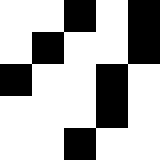[["white", "white", "black", "white", "black"], ["white", "black", "white", "white", "black"], ["black", "white", "white", "black", "white"], ["white", "white", "white", "black", "white"], ["white", "white", "black", "white", "white"]]